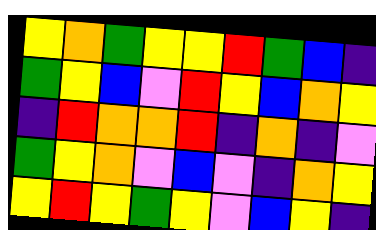[["yellow", "orange", "green", "yellow", "yellow", "red", "green", "blue", "indigo"], ["green", "yellow", "blue", "violet", "red", "yellow", "blue", "orange", "yellow"], ["indigo", "red", "orange", "orange", "red", "indigo", "orange", "indigo", "violet"], ["green", "yellow", "orange", "violet", "blue", "violet", "indigo", "orange", "yellow"], ["yellow", "red", "yellow", "green", "yellow", "violet", "blue", "yellow", "indigo"]]